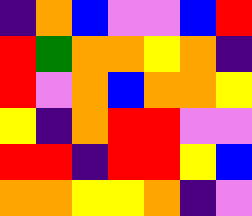[["indigo", "orange", "blue", "violet", "violet", "blue", "red"], ["red", "green", "orange", "orange", "yellow", "orange", "indigo"], ["red", "violet", "orange", "blue", "orange", "orange", "yellow"], ["yellow", "indigo", "orange", "red", "red", "violet", "violet"], ["red", "red", "indigo", "red", "red", "yellow", "blue"], ["orange", "orange", "yellow", "yellow", "orange", "indigo", "violet"]]